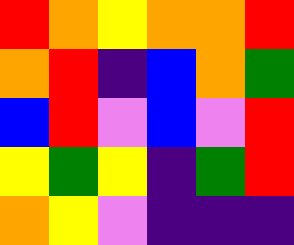[["red", "orange", "yellow", "orange", "orange", "red"], ["orange", "red", "indigo", "blue", "orange", "green"], ["blue", "red", "violet", "blue", "violet", "red"], ["yellow", "green", "yellow", "indigo", "green", "red"], ["orange", "yellow", "violet", "indigo", "indigo", "indigo"]]